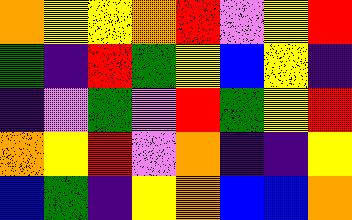[["orange", "yellow", "yellow", "orange", "red", "violet", "yellow", "red"], ["green", "indigo", "red", "green", "yellow", "blue", "yellow", "indigo"], ["indigo", "violet", "green", "violet", "red", "green", "yellow", "red"], ["orange", "yellow", "red", "violet", "orange", "indigo", "indigo", "yellow"], ["blue", "green", "indigo", "yellow", "orange", "blue", "blue", "orange"]]